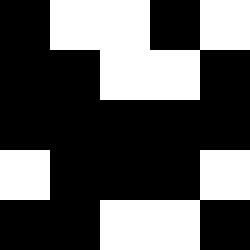[["black", "white", "white", "black", "white"], ["black", "black", "white", "white", "black"], ["black", "black", "black", "black", "black"], ["white", "black", "black", "black", "white"], ["black", "black", "white", "white", "black"]]